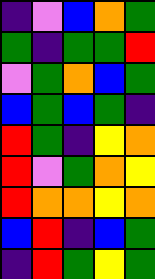[["indigo", "violet", "blue", "orange", "green"], ["green", "indigo", "green", "green", "red"], ["violet", "green", "orange", "blue", "green"], ["blue", "green", "blue", "green", "indigo"], ["red", "green", "indigo", "yellow", "orange"], ["red", "violet", "green", "orange", "yellow"], ["red", "orange", "orange", "yellow", "orange"], ["blue", "red", "indigo", "blue", "green"], ["indigo", "red", "green", "yellow", "green"]]